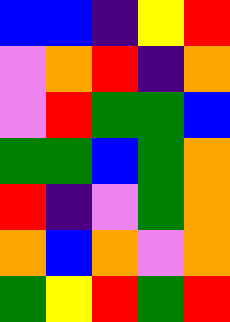[["blue", "blue", "indigo", "yellow", "red"], ["violet", "orange", "red", "indigo", "orange"], ["violet", "red", "green", "green", "blue"], ["green", "green", "blue", "green", "orange"], ["red", "indigo", "violet", "green", "orange"], ["orange", "blue", "orange", "violet", "orange"], ["green", "yellow", "red", "green", "red"]]